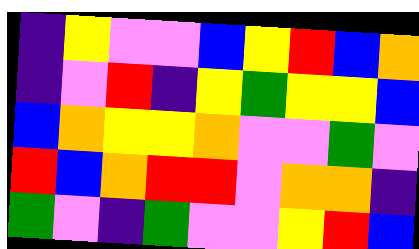[["indigo", "yellow", "violet", "violet", "blue", "yellow", "red", "blue", "orange"], ["indigo", "violet", "red", "indigo", "yellow", "green", "yellow", "yellow", "blue"], ["blue", "orange", "yellow", "yellow", "orange", "violet", "violet", "green", "violet"], ["red", "blue", "orange", "red", "red", "violet", "orange", "orange", "indigo"], ["green", "violet", "indigo", "green", "violet", "violet", "yellow", "red", "blue"]]